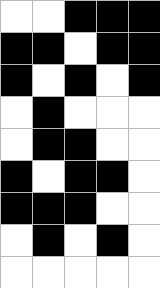[["white", "white", "black", "black", "black"], ["black", "black", "white", "black", "black"], ["black", "white", "black", "white", "black"], ["white", "black", "white", "white", "white"], ["white", "black", "black", "white", "white"], ["black", "white", "black", "black", "white"], ["black", "black", "black", "white", "white"], ["white", "black", "white", "black", "white"], ["white", "white", "white", "white", "white"]]